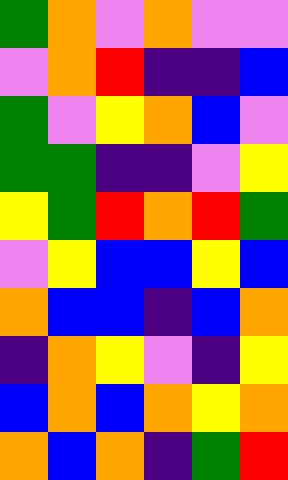[["green", "orange", "violet", "orange", "violet", "violet"], ["violet", "orange", "red", "indigo", "indigo", "blue"], ["green", "violet", "yellow", "orange", "blue", "violet"], ["green", "green", "indigo", "indigo", "violet", "yellow"], ["yellow", "green", "red", "orange", "red", "green"], ["violet", "yellow", "blue", "blue", "yellow", "blue"], ["orange", "blue", "blue", "indigo", "blue", "orange"], ["indigo", "orange", "yellow", "violet", "indigo", "yellow"], ["blue", "orange", "blue", "orange", "yellow", "orange"], ["orange", "blue", "orange", "indigo", "green", "red"]]